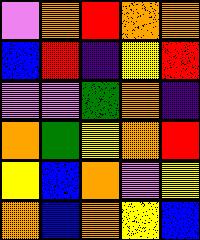[["violet", "orange", "red", "orange", "orange"], ["blue", "red", "indigo", "yellow", "red"], ["violet", "violet", "green", "orange", "indigo"], ["orange", "green", "yellow", "orange", "red"], ["yellow", "blue", "orange", "violet", "yellow"], ["orange", "blue", "orange", "yellow", "blue"]]